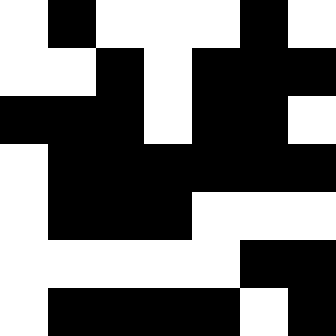[["white", "black", "white", "white", "white", "black", "white"], ["white", "white", "black", "white", "black", "black", "black"], ["black", "black", "black", "white", "black", "black", "white"], ["white", "black", "black", "black", "black", "black", "black"], ["white", "black", "black", "black", "white", "white", "white"], ["white", "white", "white", "white", "white", "black", "black"], ["white", "black", "black", "black", "black", "white", "black"]]